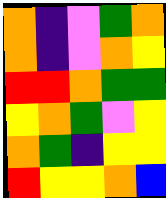[["orange", "indigo", "violet", "green", "orange"], ["orange", "indigo", "violet", "orange", "yellow"], ["red", "red", "orange", "green", "green"], ["yellow", "orange", "green", "violet", "yellow"], ["orange", "green", "indigo", "yellow", "yellow"], ["red", "yellow", "yellow", "orange", "blue"]]